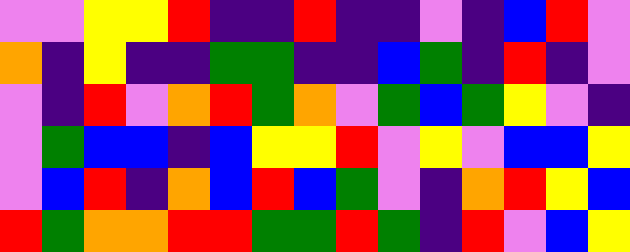[["violet", "violet", "yellow", "yellow", "red", "indigo", "indigo", "red", "indigo", "indigo", "violet", "indigo", "blue", "red", "violet"], ["orange", "indigo", "yellow", "indigo", "indigo", "green", "green", "indigo", "indigo", "blue", "green", "indigo", "red", "indigo", "violet"], ["violet", "indigo", "red", "violet", "orange", "red", "green", "orange", "violet", "green", "blue", "green", "yellow", "violet", "indigo"], ["violet", "green", "blue", "blue", "indigo", "blue", "yellow", "yellow", "red", "violet", "yellow", "violet", "blue", "blue", "yellow"], ["violet", "blue", "red", "indigo", "orange", "blue", "red", "blue", "green", "violet", "indigo", "orange", "red", "yellow", "blue"], ["red", "green", "orange", "orange", "red", "red", "green", "green", "red", "green", "indigo", "red", "violet", "blue", "yellow"]]